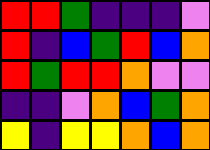[["red", "red", "green", "indigo", "indigo", "indigo", "violet"], ["red", "indigo", "blue", "green", "red", "blue", "orange"], ["red", "green", "red", "red", "orange", "violet", "violet"], ["indigo", "indigo", "violet", "orange", "blue", "green", "orange"], ["yellow", "indigo", "yellow", "yellow", "orange", "blue", "orange"]]